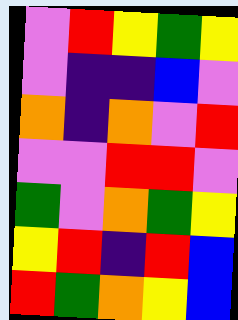[["violet", "red", "yellow", "green", "yellow"], ["violet", "indigo", "indigo", "blue", "violet"], ["orange", "indigo", "orange", "violet", "red"], ["violet", "violet", "red", "red", "violet"], ["green", "violet", "orange", "green", "yellow"], ["yellow", "red", "indigo", "red", "blue"], ["red", "green", "orange", "yellow", "blue"]]